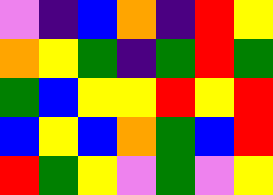[["violet", "indigo", "blue", "orange", "indigo", "red", "yellow"], ["orange", "yellow", "green", "indigo", "green", "red", "green"], ["green", "blue", "yellow", "yellow", "red", "yellow", "red"], ["blue", "yellow", "blue", "orange", "green", "blue", "red"], ["red", "green", "yellow", "violet", "green", "violet", "yellow"]]